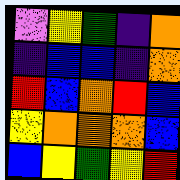[["violet", "yellow", "green", "indigo", "orange"], ["indigo", "blue", "blue", "indigo", "orange"], ["red", "blue", "orange", "red", "blue"], ["yellow", "orange", "orange", "orange", "blue"], ["blue", "yellow", "green", "yellow", "red"]]